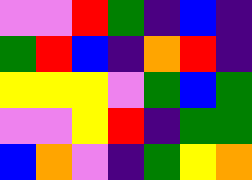[["violet", "violet", "red", "green", "indigo", "blue", "indigo"], ["green", "red", "blue", "indigo", "orange", "red", "indigo"], ["yellow", "yellow", "yellow", "violet", "green", "blue", "green"], ["violet", "violet", "yellow", "red", "indigo", "green", "green"], ["blue", "orange", "violet", "indigo", "green", "yellow", "orange"]]